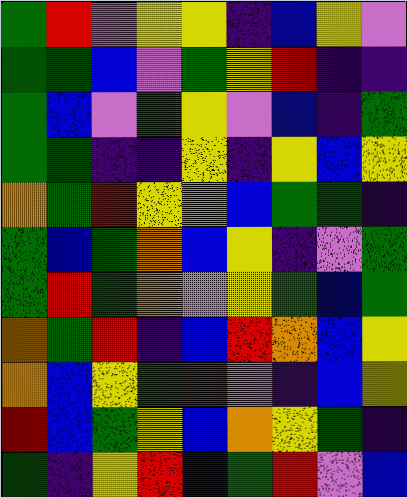[["green", "red", "violet", "yellow", "yellow", "indigo", "blue", "yellow", "violet"], ["green", "green", "blue", "violet", "green", "yellow", "red", "indigo", "indigo"], ["green", "blue", "violet", "green", "yellow", "violet", "blue", "indigo", "green"], ["green", "green", "indigo", "indigo", "yellow", "indigo", "yellow", "blue", "yellow"], ["orange", "green", "red", "yellow", "orange", "blue", "green", "green", "indigo"], ["green", "blue", "green", "orange", "blue", "yellow", "indigo", "violet", "green"], ["green", "red", "green", "orange", "violet", "yellow", "green", "blue", "green"], ["orange", "green", "red", "indigo", "blue", "red", "orange", "blue", "yellow"], ["orange", "blue", "yellow", "green", "red", "violet", "indigo", "blue", "yellow"], ["red", "blue", "green", "yellow", "blue", "orange", "yellow", "green", "indigo"], ["green", "indigo", "yellow", "red", "blue", "green", "red", "violet", "blue"]]